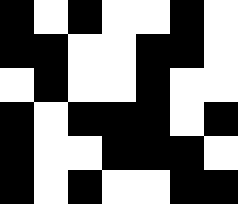[["black", "white", "black", "white", "white", "black", "white"], ["black", "black", "white", "white", "black", "black", "white"], ["white", "black", "white", "white", "black", "white", "white"], ["black", "white", "black", "black", "black", "white", "black"], ["black", "white", "white", "black", "black", "black", "white"], ["black", "white", "black", "white", "white", "black", "black"]]